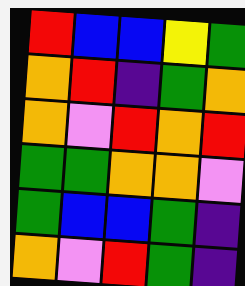[["red", "blue", "blue", "yellow", "green"], ["orange", "red", "indigo", "green", "orange"], ["orange", "violet", "red", "orange", "red"], ["green", "green", "orange", "orange", "violet"], ["green", "blue", "blue", "green", "indigo"], ["orange", "violet", "red", "green", "indigo"]]